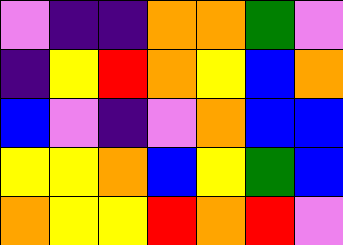[["violet", "indigo", "indigo", "orange", "orange", "green", "violet"], ["indigo", "yellow", "red", "orange", "yellow", "blue", "orange"], ["blue", "violet", "indigo", "violet", "orange", "blue", "blue"], ["yellow", "yellow", "orange", "blue", "yellow", "green", "blue"], ["orange", "yellow", "yellow", "red", "orange", "red", "violet"]]